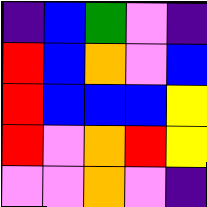[["indigo", "blue", "green", "violet", "indigo"], ["red", "blue", "orange", "violet", "blue"], ["red", "blue", "blue", "blue", "yellow"], ["red", "violet", "orange", "red", "yellow"], ["violet", "violet", "orange", "violet", "indigo"]]